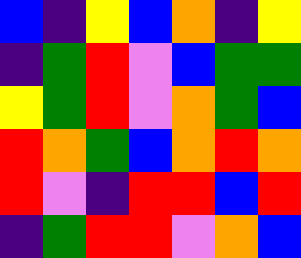[["blue", "indigo", "yellow", "blue", "orange", "indigo", "yellow"], ["indigo", "green", "red", "violet", "blue", "green", "green"], ["yellow", "green", "red", "violet", "orange", "green", "blue"], ["red", "orange", "green", "blue", "orange", "red", "orange"], ["red", "violet", "indigo", "red", "red", "blue", "red"], ["indigo", "green", "red", "red", "violet", "orange", "blue"]]